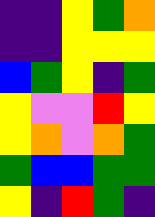[["indigo", "indigo", "yellow", "green", "orange"], ["indigo", "indigo", "yellow", "yellow", "yellow"], ["blue", "green", "yellow", "indigo", "green"], ["yellow", "violet", "violet", "red", "yellow"], ["yellow", "orange", "violet", "orange", "green"], ["green", "blue", "blue", "green", "green"], ["yellow", "indigo", "red", "green", "indigo"]]